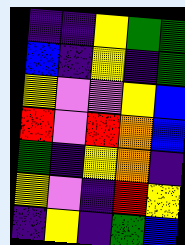[["indigo", "indigo", "yellow", "green", "green"], ["blue", "indigo", "yellow", "indigo", "green"], ["yellow", "violet", "violet", "yellow", "blue"], ["red", "violet", "red", "orange", "blue"], ["green", "indigo", "yellow", "orange", "indigo"], ["yellow", "violet", "indigo", "red", "yellow"], ["indigo", "yellow", "indigo", "green", "blue"]]